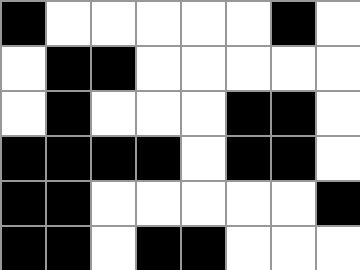[["black", "white", "white", "white", "white", "white", "black", "white"], ["white", "black", "black", "white", "white", "white", "white", "white"], ["white", "black", "white", "white", "white", "black", "black", "white"], ["black", "black", "black", "black", "white", "black", "black", "white"], ["black", "black", "white", "white", "white", "white", "white", "black"], ["black", "black", "white", "black", "black", "white", "white", "white"]]